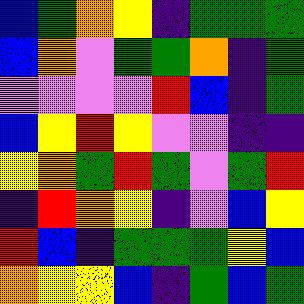[["blue", "green", "orange", "yellow", "indigo", "green", "green", "green"], ["blue", "orange", "violet", "green", "green", "orange", "indigo", "green"], ["violet", "violet", "violet", "violet", "red", "blue", "indigo", "green"], ["blue", "yellow", "red", "yellow", "violet", "violet", "indigo", "indigo"], ["yellow", "orange", "green", "red", "green", "violet", "green", "red"], ["indigo", "red", "orange", "yellow", "indigo", "violet", "blue", "yellow"], ["red", "blue", "indigo", "green", "green", "green", "yellow", "blue"], ["orange", "yellow", "yellow", "blue", "indigo", "green", "blue", "green"]]